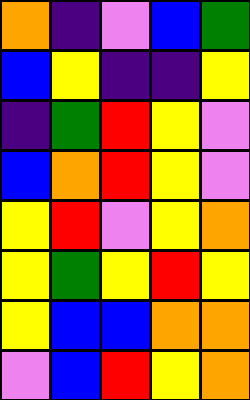[["orange", "indigo", "violet", "blue", "green"], ["blue", "yellow", "indigo", "indigo", "yellow"], ["indigo", "green", "red", "yellow", "violet"], ["blue", "orange", "red", "yellow", "violet"], ["yellow", "red", "violet", "yellow", "orange"], ["yellow", "green", "yellow", "red", "yellow"], ["yellow", "blue", "blue", "orange", "orange"], ["violet", "blue", "red", "yellow", "orange"]]